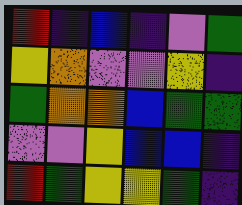[["red", "indigo", "blue", "indigo", "violet", "green"], ["yellow", "orange", "violet", "violet", "yellow", "indigo"], ["green", "orange", "orange", "blue", "green", "green"], ["violet", "violet", "yellow", "blue", "blue", "indigo"], ["red", "green", "yellow", "yellow", "green", "indigo"]]